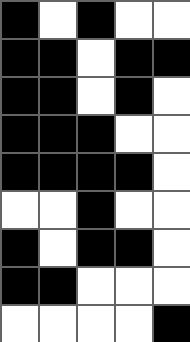[["black", "white", "black", "white", "white"], ["black", "black", "white", "black", "black"], ["black", "black", "white", "black", "white"], ["black", "black", "black", "white", "white"], ["black", "black", "black", "black", "white"], ["white", "white", "black", "white", "white"], ["black", "white", "black", "black", "white"], ["black", "black", "white", "white", "white"], ["white", "white", "white", "white", "black"]]